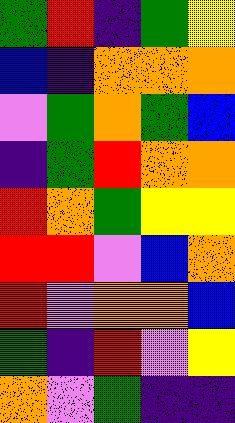[["green", "red", "indigo", "green", "yellow"], ["blue", "indigo", "orange", "orange", "orange"], ["violet", "green", "orange", "green", "blue"], ["indigo", "green", "red", "orange", "orange"], ["red", "orange", "green", "yellow", "yellow"], ["red", "red", "violet", "blue", "orange"], ["red", "violet", "orange", "orange", "blue"], ["green", "indigo", "red", "violet", "yellow"], ["orange", "violet", "green", "indigo", "indigo"]]